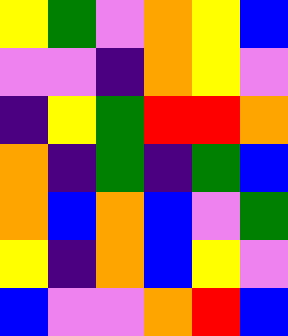[["yellow", "green", "violet", "orange", "yellow", "blue"], ["violet", "violet", "indigo", "orange", "yellow", "violet"], ["indigo", "yellow", "green", "red", "red", "orange"], ["orange", "indigo", "green", "indigo", "green", "blue"], ["orange", "blue", "orange", "blue", "violet", "green"], ["yellow", "indigo", "orange", "blue", "yellow", "violet"], ["blue", "violet", "violet", "orange", "red", "blue"]]